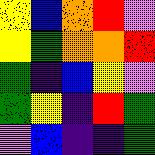[["yellow", "blue", "orange", "red", "violet"], ["yellow", "green", "orange", "orange", "red"], ["green", "indigo", "blue", "yellow", "violet"], ["green", "yellow", "indigo", "red", "green"], ["violet", "blue", "indigo", "indigo", "green"]]